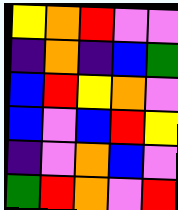[["yellow", "orange", "red", "violet", "violet"], ["indigo", "orange", "indigo", "blue", "green"], ["blue", "red", "yellow", "orange", "violet"], ["blue", "violet", "blue", "red", "yellow"], ["indigo", "violet", "orange", "blue", "violet"], ["green", "red", "orange", "violet", "red"]]